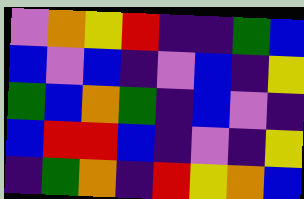[["violet", "orange", "yellow", "red", "indigo", "indigo", "green", "blue"], ["blue", "violet", "blue", "indigo", "violet", "blue", "indigo", "yellow"], ["green", "blue", "orange", "green", "indigo", "blue", "violet", "indigo"], ["blue", "red", "red", "blue", "indigo", "violet", "indigo", "yellow"], ["indigo", "green", "orange", "indigo", "red", "yellow", "orange", "blue"]]